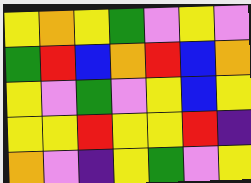[["yellow", "orange", "yellow", "green", "violet", "yellow", "violet"], ["green", "red", "blue", "orange", "red", "blue", "orange"], ["yellow", "violet", "green", "violet", "yellow", "blue", "yellow"], ["yellow", "yellow", "red", "yellow", "yellow", "red", "indigo"], ["orange", "violet", "indigo", "yellow", "green", "violet", "yellow"]]